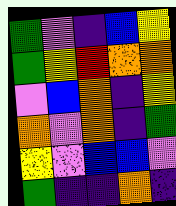[["green", "violet", "indigo", "blue", "yellow"], ["green", "yellow", "red", "orange", "orange"], ["violet", "blue", "orange", "indigo", "yellow"], ["orange", "violet", "orange", "indigo", "green"], ["yellow", "violet", "blue", "blue", "violet"], ["green", "indigo", "indigo", "orange", "indigo"]]